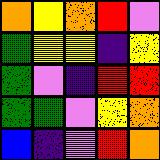[["orange", "yellow", "orange", "red", "violet"], ["green", "yellow", "yellow", "indigo", "yellow"], ["green", "violet", "indigo", "red", "red"], ["green", "green", "violet", "yellow", "orange"], ["blue", "indigo", "violet", "red", "orange"]]